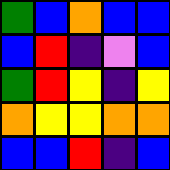[["green", "blue", "orange", "blue", "blue"], ["blue", "red", "indigo", "violet", "blue"], ["green", "red", "yellow", "indigo", "yellow"], ["orange", "yellow", "yellow", "orange", "orange"], ["blue", "blue", "red", "indigo", "blue"]]